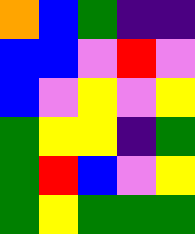[["orange", "blue", "green", "indigo", "indigo"], ["blue", "blue", "violet", "red", "violet"], ["blue", "violet", "yellow", "violet", "yellow"], ["green", "yellow", "yellow", "indigo", "green"], ["green", "red", "blue", "violet", "yellow"], ["green", "yellow", "green", "green", "green"]]